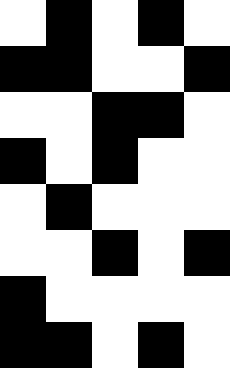[["white", "black", "white", "black", "white"], ["black", "black", "white", "white", "black"], ["white", "white", "black", "black", "white"], ["black", "white", "black", "white", "white"], ["white", "black", "white", "white", "white"], ["white", "white", "black", "white", "black"], ["black", "white", "white", "white", "white"], ["black", "black", "white", "black", "white"]]